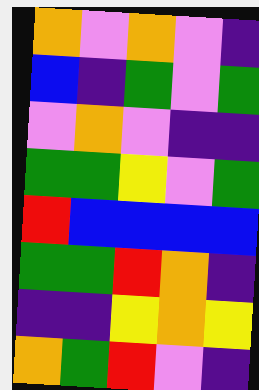[["orange", "violet", "orange", "violet", "indigo"], ["blue", "indigo", "green", "violet", "green"], ["violet", "orange", "violet", "indigo", "indigo"], ["green", "green", "yellow", "violet", "green"], ["red", "blue", "blue", "blue", "blue"], ["green", "green", "red", "orange", "indigo"], ["indigo", "indigo", "yellow", "orange", "yellow"], ["orange", "green", "red", "violet", "indigo"]]